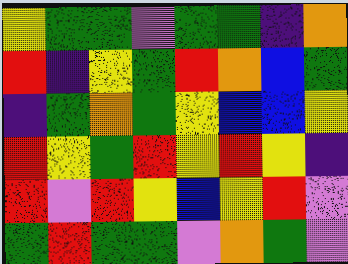[["yellow", "green", "green", "violet", "green", "green", "indigo", "orange"], ["red", "indigo", "yellow", "green", "red", "orange", "blue", "green"], ["indigo", "green", "orange", "green", "yellow", "blue", "blue", "yellow"], ["red", "yellow", "green", "red", "yellow", "red", "yellow", "indigo"], ["red", "violet", "red", "yellow", "blue", "yellow", "red", "violet"], ["green", "red", "green", "green", "violet", "orange", "green", "violet"]]